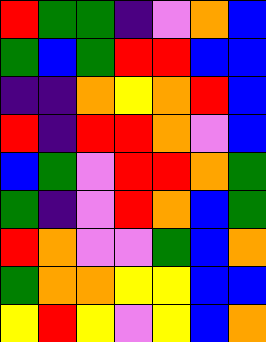[["red", "green", "green", "indigo", "violet", "orange", "blue"], ["green", "blue", "green", "red", "red", "blue", "blue"], ["indigo", "indigo", "orange", "yellow", "orange", "red", "blue"], ["red", "indigo", "red", "red", "orange", "violet", "blue"], ["blue", "green", "violet", "red", "red", "orange", "green"], ["green", "indigo", "violet", "red", "orange", "blue", "green"], ["red", "orange", "violet", "violet", "green", "blue", "orange"], ["green", "orange", "orange", "yellow", "yellow", "blue", "blue"], ["yellow", "red", "yellow", "violet", "yellow", "blue", "orange"]]